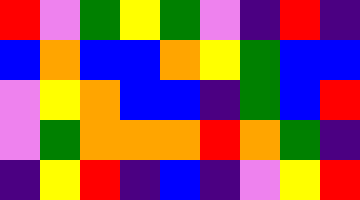[["red", "violet", "green", "yellow", "green", "violet", "indigo", "red", "indigo"], ["blue", "orange", "blue", "blue", "orange", "yellow", "green", "blue", "blue"], ["violet", "yellow", "orange", "blue", "blue", "indigo", "green", "blue", "red"], ["violet", "green", "orange", "orange", "orange", "red", "orange", "green", "indigo"], ["indigo", "yellow", "red", "indigo", "blue", "indigo", "violet", "yellow", "red"]]